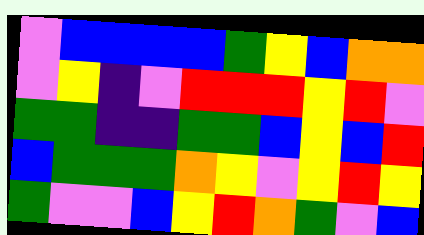[["violet", "blue", "blue", "blue", "blue", "green", "yellow", "blue", "orange", "orange"], ["violet", "yellow", "indigo", "violet", "red", "red", "red", "yellow", "red", "violet"], ["green", "green", "indigo", "indigo", "green", "green", "blue", "yellow", "blue", "red"], ["blue", "green", "green", "green", "orange", "yellow", "violet", "yellow", "red", "yellow"], ["green", "violet", "violet", "blue", "yellow", "red", "orange", "green", "violet", "blue"]]